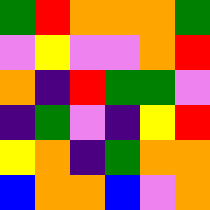[["green", "red", "orange", "orange", "orange", "green"], ["violet", "yellow", "violet", "violet", "orange", "red"], ["orange", "indigo", "red", "green", "green", "violet"], ["indigo", "green", "violet", "indigo", "yellow", "red"], ["yellow", "orange", "indigo", "green", "orange", "orange"], ["blue", "orange", "orange", "blue", "violet", "orange"]]